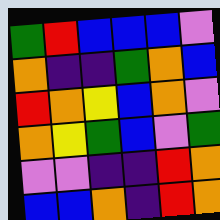[["green", "red", "blue", "blue", "blue", "violet"], ["orange", "indigo", "indigo", "green", "orange", "blue"], ["red", "orange", "yellow", "blue", "orange", "violet"], ["orange", "yellow", "green", "blue", "violet", "green"], ["violet", "violet", "indigo", "indigo", "red", "orange"], ["blue", "blue", "orange", "indigo", "red", "orange"]]